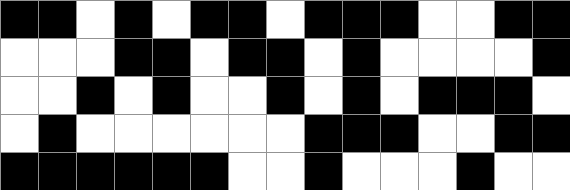[["black", "black", "white", "black", "white", "black", "black", "white", "black", "black", "black", "white", "white", "black", "black"], ["white", "white", "white", "black", "black", "white", "black", "black", "white", "black", "white", "white", "white", "white", "black"], ["white", "white", "black", "white", "black", "white", "white", "black", "white", "black", "white", "black", "black", "black", "white"], ["white", "black", "white", "white", "white", "white", "white", "white", "black", "black", "black", "white", "white", "black", "black"], ["black", "black", "black", "black", "black", "black", "white", "white", "black", "white", "white", "white", "black", "white", "white"]]